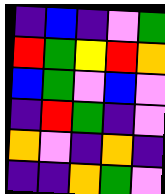[["indigo", "blue", "indigo", "violet", "green"], ["red", "green", "yellow", "red", "orange"], ["blue", "green", "violet", "blue", "violet"], ["indigo", "red", "green", "indigo", "violet"], ["orange", "violet", "indigo", "orange", "indigo"], ["indigo", "indigo", "orange", "green", "violet"]]